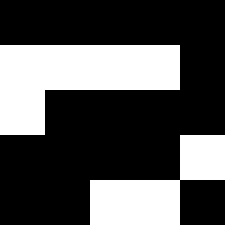[["black", "black", "black", "black", "black"], ["white", "white", "white", "white", "black"], ["white", "black", "black", "black", "black"], ["black", "black", "black", "black", "white"], ["black", "black", "white", "white", "black"]]